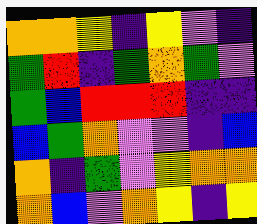[["orange", "orange", "yellow", "indigo", "yellow", "violet", "indigo"], ["green", "red", "indigo", "green", "orange", "green", "violet"], ["green", "blue", "red", "red", "red", "indigo", "indigo"], ["blue", "green", "orange", "violet", "violet", "indigo", "blue"], ["orange", "indigo", "green", "violet", "yellow", "orange", "orange"], ["orange", "blue", "violet", "orange", "yellow", "indigo", "yellow"]]